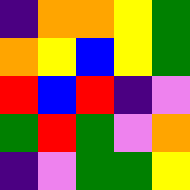[["indigo", "orange", "orange", "yellow", "green"], ["orange", "yellow", "blue", "yellow", "green"], ["red", "blue", "red", "indigo", "violet"], ["green", "red", "green", "violet", "orange"], ["indigo", "violet", "green", "green", "yellow"]]